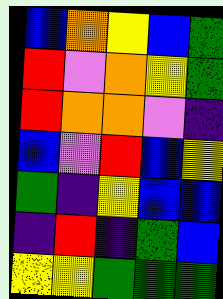[["blue", "orange", "yellow", "blue", "green"], ["red", "violet", "orange", "yellow", "green"], ["red", "orange", "orange", "violet", "indigo"], ["blue", "violet", "red", "blue", "yellow"], ["green", "indigo", "yellow", "blue", "blue"], ["indigo", "red", "indigo", "green", "blue"], ["yellow", "yellow", "green", "green", "green"]]